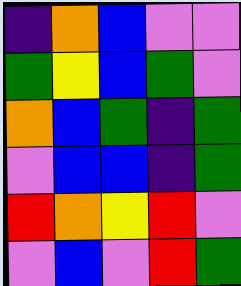[["indigo", "orange", "blue", "violet", "violet"], ["green", "yellow", "blue", "green", "violet"], ["orange", "blue", "green", "indigo", "green"], ["violet", "blue", "blue", "indigo", "green"], ["red", "orange", "yellow", "red", "violet"], ["violet", "blue", "violet", "red", "green"]]